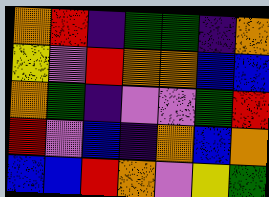[["orange", "red", "indigo", "green", "green", "indigo", "orange"], ["yellow", "violet", "red", "orange", "orange", "blue", "blue"], ["orange", "green", "indigo", "violet", "violet", "green", "red"], ["red", "violet", "blue", "indigo", "orange", "blue", "orange"], ["blue", "blue", "red", "orange", "violet", "yellow", "green"]]